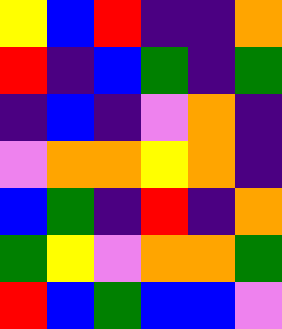[["yellow", "blue", "red", "indigo", "indigo", "orange"], ["red", "indigo", "blue", "green", "indigo", "green"], ["indigo", "blue", "indigo", "violet", "orange", "indigo"], ["violet", "orange", "orange", "yellow", "orange", "indigo"], ["blue", "green", "indigo", "red", "indigo", "orange"], ["green", "yellow", "violet", "orange", "orange", "green"], ["red", "blue", "green", "blue", "blue", "violet"]]